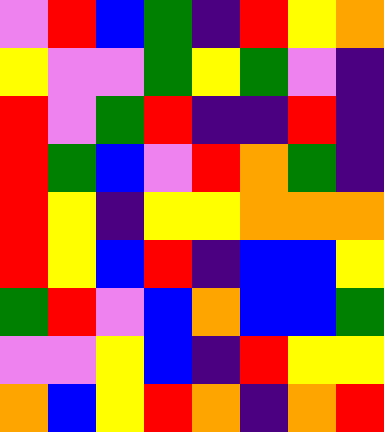[["violet", "red", "blue", "green", "indigo", "red", "yellow", "orange"], ["yellow", "violet", "violet", "green", "yellow", "green", "violet", "indigo"], ["red", "violet", "green", "red", "indigo", "indigo", "red", "indigo"], ["red", "green", "blue", "violet", "red", "orange", "green", "indigo"], ["red", "yellow", "indigo", "yellow", "yellow", "orange", "orange", "orange"], ["red", "yellow", "blue", "red", "indigo", "blue", "blue", "yellow"], ["green", "red", "violet", "blue", "orange", "blue", "blue", "green"], ["violet", "violet", "yellow", "blue", "indigo", "red", "yellow", "yellow"], ["orange", "blue", "yellow", "red", "orange", "indigo", "orange", "red"]]